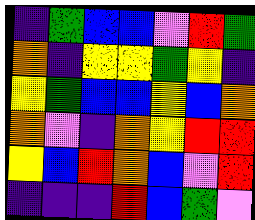[["indigo", "green", "blue", "blue", "violet", "red", "green"], ["orange", "indigo", "yellow", "yellow", "green", "yellow", "indigo"], ["yellow", "green", "blue", "blue", "yellow", "blue", "orange"], ["orange", "violet", "indigo", "orange", "yellow", "red", "red"], ["yellow", "blue", "red", "orange", "blue", "violet", "red"], ["indigo", "indigo", "indigo", "red", "blue", "green", "violet"]]